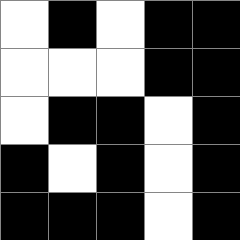[["white", "black", "white", "black", "black"], ["white", "white", "white", "black", "black"], ["white", "black", "black", "white", "black"], ["black", "white", "black", "white", "black"], ["black", "black", "black", "white", "black"]]